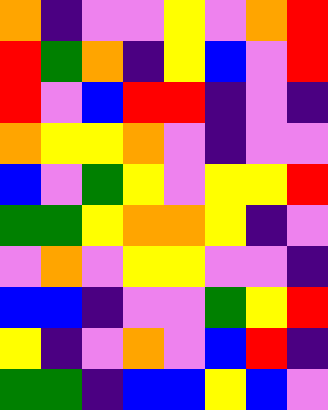[["orange", "indigo", "violet", "violet", "yellow", "violet", "orange", "red"], ["red", "green", "orange", "indigo", "yellow", "blue", "violet", "red"], ["red", "violet", "blue", "red", "red", "indigo", "violet", "indigo"], ["orange", "yellow", "yellow", "orange", "violet", "indigo", "violet", "violet"], ["blue", "violet", "green", "yellow", "violet", "yellow", "yellow", "red"], ["green", "green", "yellow", "orange", "orange", "yellow", "indigo", "violet"], ["violet", "orange", "violet", "yellow", "yellow", "violet", "violet", "indigo"], ["blue", "blue", "indigo", "violet", "violet", "green", "yellow", "red"], ["yellow", "indigo", "violet", "orange", "violet", "blue", "red", "indigo"], ["green", "green", "indigo", "blue", "blue", "yellow", "blue", "violet"]]